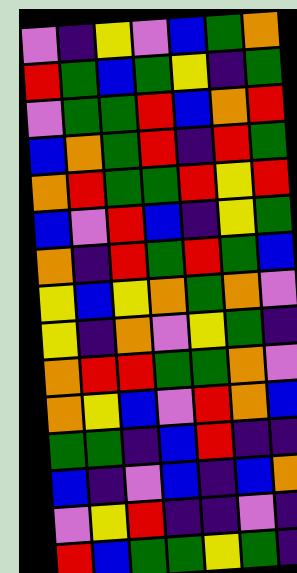[["violet", "indigo", "yellow", "violet", "blue", "green", "orange"], ["red", "green", "blue", "green", "yellow", "indigo", "green"], ["violet", "green", "green", "red", "blue", "orange", "red"], ["blue", "orange", "green", "red", "indigo", "red", "green"], ["orange", "red", "green", "green", "red", "yellow", "red"], ["blue", "violet", "red", "blue", "indigo", "yellow", "green"], ["orange", "indigo", "red", "green", "red", "green", "blue"], ["yellow", "blue", "yellow", "orange", "green", "orange", "violet"], ["yellow", "indigo", "orange", "violet", "yellow", "green", "indigo"], ["orange", "red", "red", "green", "green", "orange", "violet"], ["orange", "yellow", "blue", "violet", "red", "orange", "blue"], ["green", "green", "indigo", "blue", "red", "indigo", "indigo"], ["blue", "indigo", "violet", "blue", "indigo", "blue", "orange"], ["violet", "yellow", "red", "indigo", "indigo", "violet", "indigo"], ["red", "blue", "green", "green", "yellow", "green", "indigo"]]